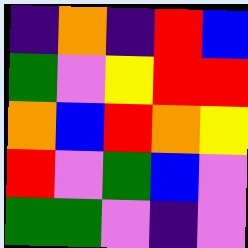[["indigo", "orange", "indigo", "red", "blue"], ["green", "violet", "yellow", "red", "red"], ["orange", "blue", "red", "orange", "yellow"], ["red", "violet", "green", "blue", "violet"], ["green", "green", "violet", "indigo", "violet"]]